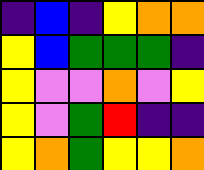[["indigo", "blue", "indigo", "yellow", "orange", "orange"], ["yellow", "blue", "green", "green", "green", "indigo"], ["yellow", "violet", "violet", "orange", "violet", "yellow"], ["yellow", "violet", "green", "red", "indigo", "indigo"], ["yellow", "orange", "green", "yellow", "yellow", "orange"]]